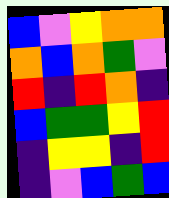[["blue", "violet", "yellow", "orange", "orange"], ["orange", "blue", "orange", "green", "violet"], ["red", "indigo", "red", "orange", "indigo"], ["blue", "green", "green", "yellow", "red"], ["indigo", "yellow", "yellow", "indigo", "red"], ["indigo", "violet", "blue", "green", "blue"]]